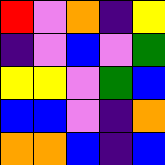[["red", "violet", "orange", "indigo", "yellow"], ["indigo", "violet", "blue", "violet", "green"], ["yellow", "yellow", "violet", "green", "blue"], ["blue", "blue", "violet", "indigo", "orange"], ["orange", "orange", "blue", "indigo", "blue"]]